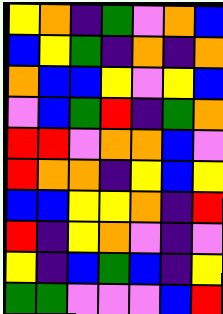[["yellow", "orange", "indigo", "green", "violet", "orange", "blue"], ["blue", "yellow", "green", "indigo", "orange", "indigo", "orange"], ["orange", "blue", "blue", "yellow", "violet", "yellow", "blue"], ["violet", "blue", "green", "red", "indigo", "green", "orange"], ["red", "red", "violet", "orange", "orange", "blue", "violet"], ["red", "orange", "orange", "indigo", "yellow", "blue", "yellow"], ["blue", "blue", "yellow", "yellow", "orange", "indigo", "red"], ["red", "indigo", "yellow", "orange", "violet", "indigo", "violet"], ["yellow", "indigo", "blue", "green", "blue", "indigo", "yellow"], ["green", "green", "violet", "violet", "violet", "blue", "red"]]